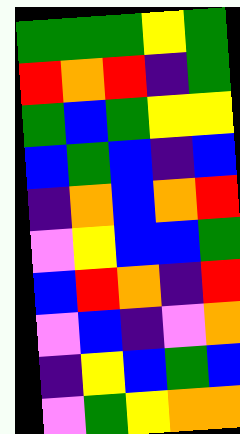[["green", "green", "green", "yellow", "green"], ["red", "orange", "red", "indigo", "green"], ["green", "blue", "green", "yellow", "yellow"], ["blue", "green", "blue", "indigo", "blue"], ["indigo", "orange", "blue", "orange", "red"], ["violet", "yellow", "blue", "blue", "green"], ["blue", "red", "orange", "indigo", "red"], ["violet", "blue", "indigo", "violet", "orange"], ["indigo", "yellow", "blue", "green", "blue"], ["violet", "green", "yellow", "orange", "orange"]]